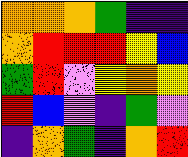[["orange", "orange", "orange", "green", "indigo", "indigo"], ["orange", "red", "red", "red", "yellow", "blue"], ["green", "red", "violet", "yellow", "orange", "yellow"], ["red", "blue", "violet", "indigo", "green", "violet"], ["indigo", "orange", "green", "indigo", "orange", "red"]]